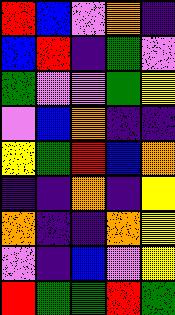[["red", "blue", "violet", "orange", "indigo"], ["blue", "red", "indigo", "green", "violet"], ["green", "violet", "violet", "green", "yellow"], ["violet", "blue", "orange", "indigo", "indigo"], ["yellow", "green", "red", "blue", "orange"], ["indigo", "indigo", "orange", "indigo", "yellow"], ["orange", "indigo", "indigo", "orange", "yellow"], ["violet", "indigo", "blue", "violet", "yellow"], ["red", "green", "green", "red", "green"]]